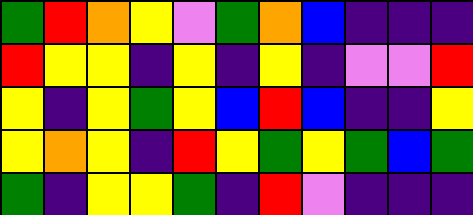[["green", "red", "orange", "yellow", "violet", "green", "orange", "blue", "indigo", "indigo", "indigo"], ["red", "yellow", "yellow", "indigo", "yellow", "indigo", "yellow", "indigo", "violet", "violet", "red"], ["yellow", "indigo", "yellow", "green", "yellow", "blue", "red", "blue", "indigo", "indigo", "yellow"], ["yellow", "orange", "yellow", "indigo", "red", "yellow", "green", "yellow", "green", "blue", "green"], ["green", "indigo", "yellow", "yellow", "green", "indigo", "red", "violet", "indigo", "indigo", "indigo"]]